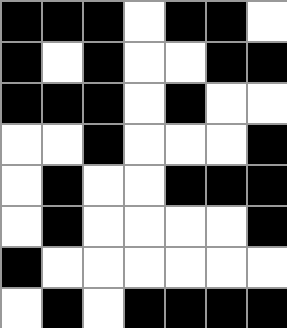[["black", "black", "black", "white", "black", "black", "white"], ["black", "white", "black", "white", "white", "black", "black"], ["black", "black", "black", "white", "black", "white", "white"], ["white", "white", "black", "white", "white", "white", "black"], ["white", "black", "white", "white", "black", "black", "black"], ["white", "black", "white", "white", "white", "white", "black"], ["black", "white", "white", "white", "white", "white", "white"], ["white", "black", "white", "black", "black", "black", "black"]]